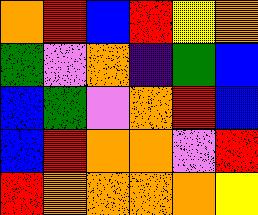[["orange", "red", "blue", "red", "yellow", "orange"], ["green", "violet", "orange", "indigo", "green", "blue"], ["blue", "green", "violet", "orange", "red", "blue"], ["blue", "red", "orange", "orange", "violet", "red"], ["red", "orange", "orange", "orange", "orange", "yellow"]]